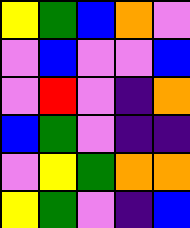[["yellow", "green", "blue", "orange", "violet"], ["violet", "blue", "violet", "violet", "blue"], ["violet", "red", "violet", "indigo", "orange"], ["blue", "green", "violet", "indigo", "indigo"], ["violet", "yellow", "green", "orange", "orange"], ["yellow", "green", "violet", "indigo", "blue"]]